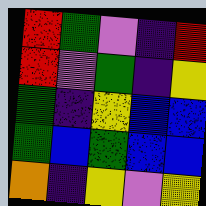[["red", "green", "violet", "indigo", "red"], ["red", "violet", "green", "indigo", "yellow"], ["green", "indigo", "yellow", "blue", "blue"], ["green", "blue", "green", "blue", "blue"], ["orange", "indigo", "yellow", "violet", "yellow"]]